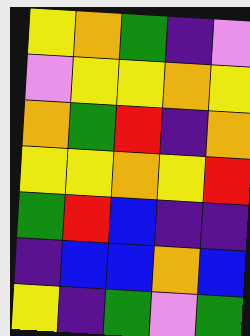[["yellow", "orange", "green", "indigo", "violet"], ["violet", "yellow", "yellow", "orange", "yellow"], ["orange", "green", "red", "indigo", "orange"], ["yellow", "yellow", "orange", "yellow", "red"], ["green", "red", "blue", "indigo", "indigo"], ["indigo", "blue", "blue", "orange", "blue"], ["yellow", "indigo", "green", "violet", "green"]]